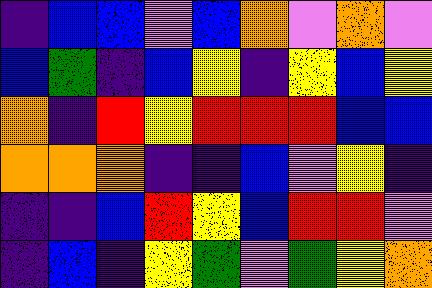[["indigo", "blue", "blue", "violet", "blue", "orange", "violet", "orange", "violet"], ["blue", "green", "indigo", "blue", "yellow", "indigo", "yellow", "blue", "yellow"], ["orange", "indigo", "red", "yellow", "red", "red", "red", "blue", "blue"], ["orange", "orange", "orange", "indigo", "indigo", "blue", "violet", "yellow", "indigo"], ["indigo", "indigo", "blue", "red", "yellow", "blue", "red", "red", "violet"], ["indigo", "blue", "indigo", "yellow", "green", "violet", "green", "yellow", "orange"]]